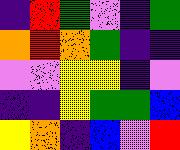[["indigo", "red", "green", "violet", "indigo", "green"], ["orange", "red", "orange", "green", "indigo", "indigo"], ["violet", "violet", "yellow", "yellow", "indigo", "violet"], ["indigo", "indigo", "yellow", "green", "green", "blue"], ["yellow", "orange", "indigo", "blue", "violet", "red"]]